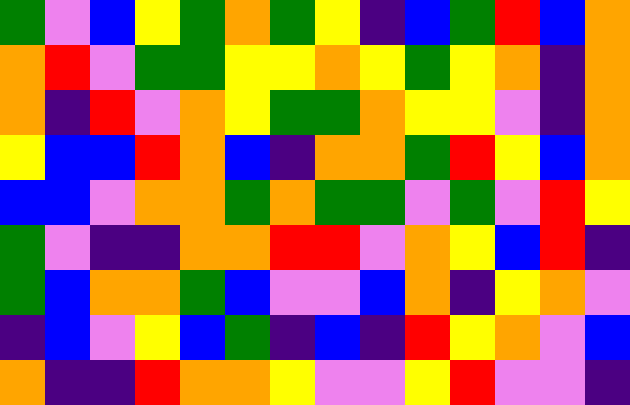[["green", "violet", "blue", "yellow", "green", "orange", "green", "yellow", "indigo", "blue", "green", "red", "blue", "orange"], ["orange", "red", "violet", "green", "green", "yellow", "yellow", "orange", "yellow", "green", "yellow", "orange", "indigo", "orange"], ["orange", "indigo", "red", "violet", "orange", "yellow", "green", "green", "orange", "yellow", "yellow", "violet", "indigo", "orange"], ["yellow", "blue", "blue", "red", "orange", "blue", "indigo", "orange", "orange", "green", "red", "yellow", "blue", "orange"], ["blue", "blue", "violet", "orange", "orange", "green", "orange", "green", "green", "violet", "green", "violet", "red", "yellow"], ["green", "violet", "indigo", "indigo", "orange", "orange", "red", "red", "violet", "orange", "yellow", "blue", "red", "indigo"], ["green", "blue", "orange", "orange", "green", "blue", "violet", "violet", "blue", "orange", "indigo", "yellow", "orange", "violet"], ["indigo", "blue", "violet", "yellow", "blue", "green", "indigo", "blue", "indigo", "red", "yellow", "orange", "violet", "blue"], ["orange", "indigo", "indigo", "red", "orange", "orange", "yellow", "violet", "violet", "yellow", "red", "violet", "violet", "indigo"]]